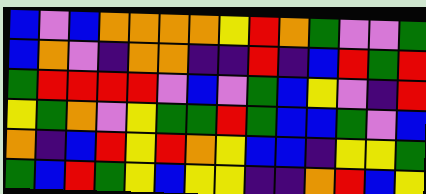[["blue", "violet", "blue", "orange", "orange", "orange", "orange", "yellow", "red", "orange", "green", "violet", "violet", "green"], ["blue", "orange", "violet", "indigo", "orange", "orange", "indigo", "indigo", "red", "indigo", "blue", "red", "green", "red"], ["green", "red", "red", "red", "red", "violet", "blue", "violet", "green", "blue", "yellow", "violet", "indigo", "red"], ["yellow", "green", "orange", "violet", "yellow", "green", "green", "red", "green", "blue", "blue", "green", "violet", "blue"], ["orange", "indigo", "blue", "red", "yellow", "red", "orange", "yellow", "blue", "blue", "indigo", "yellow", "yellow", "green"], ["green", "blue", "red", "green", "yellow", "blue", "yellow", "yellow", "indigo", "indigo", "orange", "red", "blue", "yellow"]]